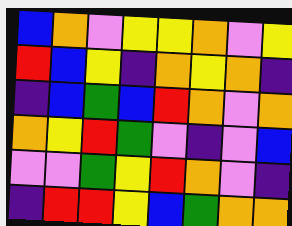[["blue", "orange", "violet", "yellow", "yellow", "orange", "violet", "yellow"], ["red", "blue", "yellow", "indigo", "orange", "yellow", "orange", "indigo"], ["indigo", "blue", "green", "blue", "red", "orange", "violet", "orange"], ["orange", "yellow", "red", "green", "violet", "indigo", "violet", "blue"], ["violet", "violet", "green", "yellow", "red", "orange", "violet", "indigo"], ["indigo", "red", "red", "yellow", "blue", "green", "orange", "orange"]]